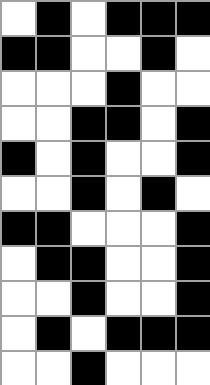[["white", "black", "white", "black", "black", "black"], ["black", "black", "white", "white", "black", "white"], ["white", "white", "white", "black", "white", "white"], ["white", "white", "black", "black", "white", "black"], ["black", "white", "black", "white", "white", "black"], ["white", "white", "black", "white", "black", "white"], ["black", "black", "white", "white", "white", "black"], ["white", "black", "black", "white", "white", "black"], ["white", "white", "black", "white", "white", "black"], ["white", "black", "white", "black", "black", "black"], ["white", "white", "black", "white", "white", "white"]]